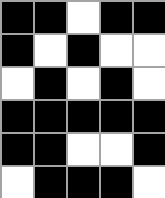[["black", "black", "white", "black", "black"], ["black", "white", "black", "white", "white"], ["white", "black", "white", "black", "white"], ["black", "black", "black", "black", "black"], ["black", "black", "white", "white", "black"], ["white", "black", "black", "black", "white"]]